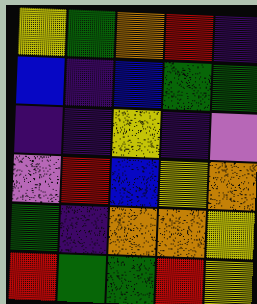[["yellow", "green", "orange", "red", "indigo"], ["blue", "indigo", "blue", "green", "green"], ["indigo", "indigo", "yellow", "indigo", "violet"], ["violet", "red", "blue", "yellow", "orange"], ["green", "indigo", "orange", "orange", "yellow"], ["red", "green", "green", "red", "yellow"]]